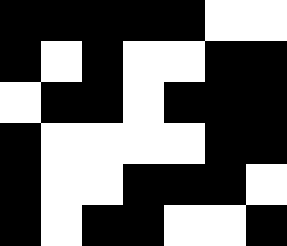[["black", "black", "black", "black", "black", "white", "white"], ["black", "white", "black", "white", "white", "black", "black"], ["white", "black", "black", "white", "black", "black", "black"], ["black", "white", "white", "white", "white", "black", "black"], ["black", "white", "white", "black", "black", "black", "white"], ["black", "white", "black", "black", "white", "white", "black"]]